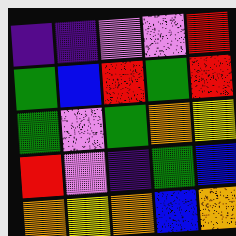[["indigo", "indigo", "violet", "violet", "red"], ["green", "blue", "red", "green", "red"], ["green", "violet", "green", "orange", "yellow"], ["red", "violet", "indigo", "green", "blue"], ["orange", "yellow", "orange", "blue", "orange"]]